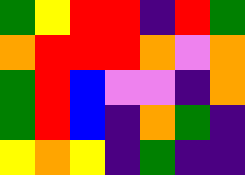[["green", "yellow", "red", "red", "indigo", "red", "green"], ["orange", "red", "red", "red", "orange", "violet", "orange"], ["green", "red", "blue", "violet", "violet", "indigo", "orange"], ["green", "red", "blue", "indigo", "orange", "green", "indigo"], ["yellow", "orange", "yellow", "indigo", "green", "indigo", "indigo"]]